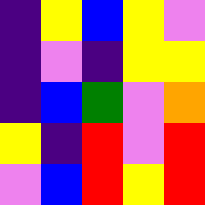[["indigo", "yellow", "blue", "yellow", "violet"], ["indigo", "violet", "indigo", "yellow", "yellow"], ["indigo", "blue", "green", "violet", "orange"], ["yellow", "indigo", "red", "violet", "red"], ["violet", "blue", "red", "yellow", "red"]]